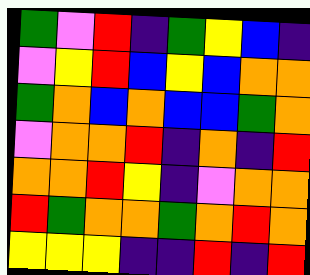[["green", "violet", "red", "indigo", "green", "yellow", "blue", "indigo"], ["violet", "yellow", "red", "blue", "yellow", "blue", "orange", "orange"], ["green", "orange", "blue", "orange", "blue", "blue", "green", "orange"], ["violet", "orange", "orange", "red", "indigo", "orange", "indigo", "red"], ["orange", "orange", "red", "yellow", "indigo", "violet", "orange", "orange"], ["red", "green", "orange", "orange", "green", "orange", "red", "orange"], ["yellow", "yellow", "yellow", "indigo", "indigo", "red", "indigo", "red"]]